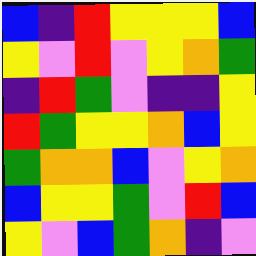[["blue", "indigo", "red", "yellow", "yellow", "yellow", "blue"], ["yellow", "violet", "red", "violet", "yellow", "orange", "green"], ["indigo", "red", "green", "violet", "indigo", "indigo", "yellow"], ["red", "green", "yellow", "yellow", "orange", "blue", "yellow"], ["green", "orange", "orange", "blue", "violet", "yellow", "orange"], ["blue", "yellow", "yellow", "green", "violet", "red", "blue"], ["yellow", "violet", "blue", "green", "orange", "indigo", "violet"]]